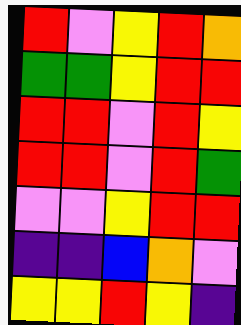[["red", "violet", "yellow", "red", "orange"], ["green", "green", "yellow", "red", "red"], ["red", "red", "violet", "red", "yellow"], ["red", "red", "violet", "red", "green"], ["violet", "violet", "yellow", "red", "red"], ["indigo", "indigo", "blue", "orange", "violet"], ["yellow", "yellow", "red", "yellow", "indigo"]]